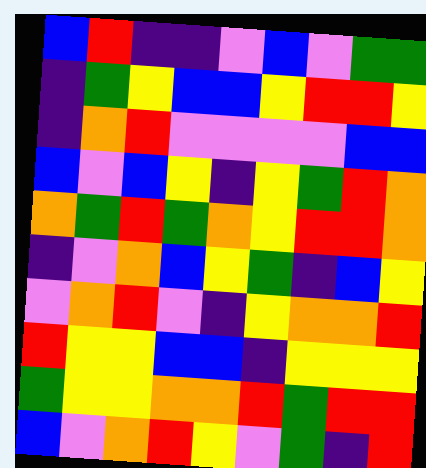[["blue", "red", "indigo", "indigo", "violet", "blue", "violet", "green", "green"], ["indigo", "green", "yellow", "blue", "blue", "yellow", "red", "red", "yellow"], ["indigo", "orange", "red", "violet", "violet", "violet", "violet", "blue", "blue"], ["blue", "violet", "blue", "yellow", "indigo", "yellow", "green", "red", "orange"], ["orange", "green", "red", "green", "orange", "yellow", "red", "red", "orange"], ["indigo", "violet", "orange", "blue", "yellow", "green", "indigo", "blue", "yellow"], ["violet", "orange", "red", "violet", "indigo", "yellow", "orange", "orange", "red"], ["red", "yellow", "yellow", "blue", "blue", "indigo", "yellow", "yellow", "yellow"], ["green", "yellow", "yellow", "orange", "orange", "red", "green", "red", "red"], ["blue", "violet", "orange", "red", "yellow", "violet", "green", "indigo", "red"]]